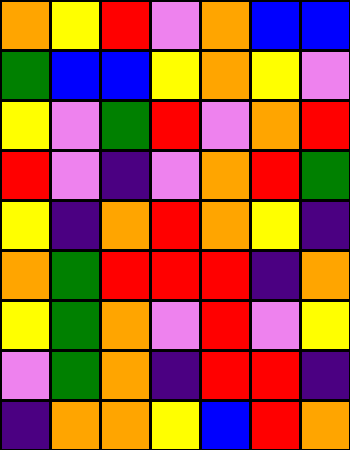[["orange", "yellow", "red", "violet", "orange", "blue", "blue"], ["green", "blue", "blue", "yellow", "orange", "yellow", "violet"], ["yellow", "violet", "green", "red", "violet", "orange", "red"], ["red", "violet", "indigo", "violet", "orange", "red", "green"], ["yellow", "indigo", "orange", "red", "orange", "yellow", "indigo"], ["orange", "green", "red", "red", "red", "indigo", "orange"], ["yellow", "green", "orange", "violet", "red", "violet", "yellow"], ["violet", "green", "orange", "indigo", "red", "red", "indigo"], ["indigo", "orange", "orange", "yellow", "blue", "red", "orange"]]